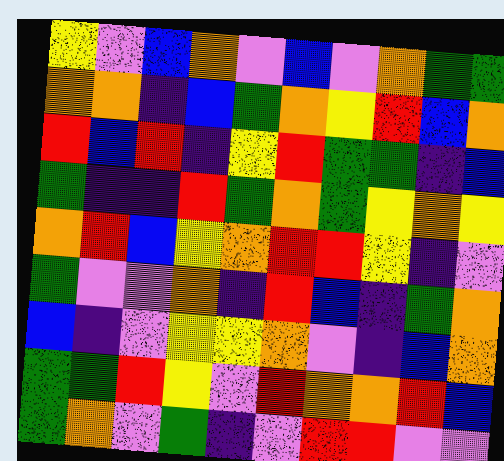[["yellow", "violet", "blue", "orange", "violet", "blue", "violet", "orange", "green", "green"], ["orange", "orange", "indigo", "blue", "green", "orange", "yellow", "red", "blue", "orange"], ["red", "blue", "red", "indigo", "yellow", "red", "green", "green", "indigo", "blue"], ["green", "indigo", "indigo", "red", "green", "orange", "green", "yellow", "orange", "yellow"], ["orange", "red", "blue", "yellow", "orange", "red", "red", "yellow", "indigo", "violet"], ["green", "violet", "violet", "orange", "indigo", "red", "blue", "indigo", "green", "orange"], ["blue", "indigo", "violet", "yellow", "yellow", "orange", "violet", "indigo", "blue", "orange"], ["green", "green", "red", "yellow", "violet", "red", "orange", "orange", "red", "blue"], ["green", "orange", "violet", "green", "indigo", "violet", "red", "red", "violet", "violet"]]